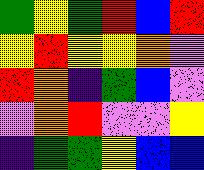[["green", "yellow", "green", "red", "blue", "red"], ["yellow", "red", "yellow", "yellow", "orange", "violet"], ["red", "orange", "indigo", "green", "blue", "violet"], ["violet", "orange", "red", "violet", "violet", "yellow"], ["indigo", "green", "green", "yellow", "blue", "blue"]]